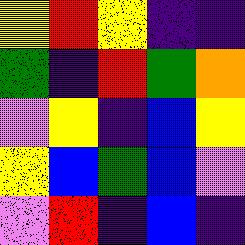[["yellow", "red", "yellow", "indigo", "indigo"], ["green", "indigo", "red", "green", "orange"], ["violet", "yellow", "indigo", "blue", "yellow"], ["yellow", "blue", "green", "blue", "violet"], ["violet", "red", "indigo", "blue", "indigo"]]